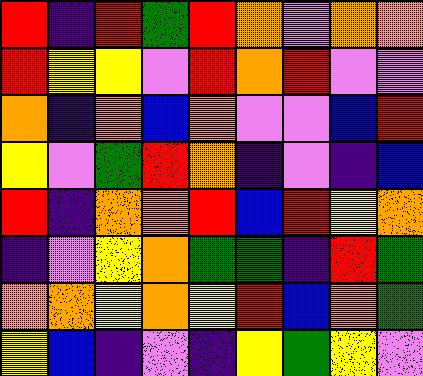[["red", "indigo", "red", "green", "red", "orange", "violet", "orange", "orange"], ["red", "yellow", "yellow", "violet", "red", "orange", "red", "violet", "violet"], ["orange", "indigo", "orange", "blue", "orange", "violet", "violet", "blue", "red"], ["yellow", "violet", "green", "red", "orange", "indigo", "violet", "indigo", "blue"], ["red", "indigo", "orange", "orange", "red", "blue", "red", "yellow", "orange"], ["indigo", "violet", "yellow", "orange", "green", "green", "indigo", "red", "green"], ["orange", "orange", "yellow", "orange", "yellow", "red", "blue", "orange", "green"], ["yellow", "blue", "indigo", "violet", "indigo", "yellow", "green", "yellow", "violet"]]